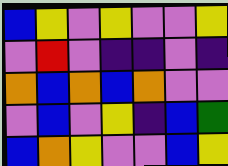[["blue", "yellow", "violet", "yellow", "violet", "violet", "yellow"], ["violet", "red", "violet", "indigo", "indigo", "violet", "indigo"], ["orange", "blue", "orange", "blue", "orange", "violet", "violet"], ["violet", "blue", "violet", "yellow", "indigo", "blue", "green"], ["blue", "orange", "yellow", "violet", "violet", "blue", "yellow"]]